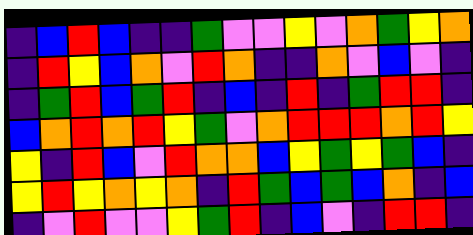[["indigo", "blue", "red", "blue", "indigo", "indigo", "green", "violet", "violet", "yellow", "violet", "orange", "green", "yellow", "orange"], ["indigo", "red", "yellow", "blue", "orange", "violet", "red", "orange", "indigo", "indigo", "orange", "violet", "blue", "violet", "indigo"], ["indigo", "green", "red", "blue", "green", "red", "indigo", "blue", "indigo", "red", "indigo", "green", "red", "red", "indigo"], ["blue", "orange", "red", "orange", "red", "yellow", "green", "violet", "orange", "red", "red", "red", "orange", "red", "yellow"], ["yellow", "indigo", "red", "blue", "violet", "red", "orange", "orange", "blue", "yellow", "green", "yellow", "green", "blue", "indigo"], ["yellow", "red", "yellow", "orange", "yellow", "orange", "indigo", "red", "green", "blue", "green", "blue", "orange", "indigo", "blue"], ["indigo", "violet", "red", "violet", "violet", "yellow", "green", "red", "indigo", "blue", "violet", "indigo", "red", "red", "indigo"]]